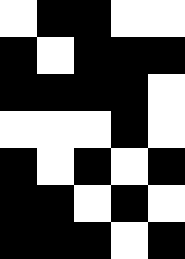[["white", "black", "black", "white", "white"], ["black", "white", "black", "black", "black"], ["black", "black", "black", "black", "white"], ["white", "white", "white", "black", "white"], ["black", "white", "black", "white", "black"], ["black", "black", "white", "black", "white"], ["black", "black", "black", "white", "black"]]